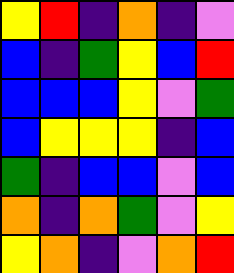[["yellow", "red", "indigo", "orange", "indigo", "violet"], ["blue", "indigo", "green", "yellow", "blue", "red"], ["blue", "blue", "blue", "yellow", "violet", "green"], ["blue", "yellow", "yellow", "yellow", "indigo", "blue"], ["green", "indigo", "blue", "blue", "violet", "blue"], ["orange", "indigo", "orange", "green", "violet", "yellow"], ["yellow", "orange", "indigo", "violet", "orange", "red"]]